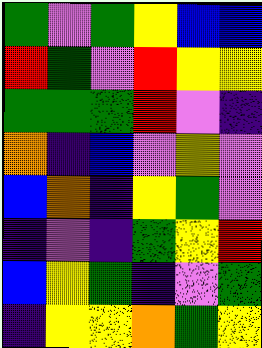[["green", "violet", "green", "yellow", "blue", "blue"], ["red", "green", "violet", "red", "yellow", "yellow"], ["green", "green", "green", "red", "violet", "indigo"], ["orange", "indigo", "blue", "violet", "yellow", "violet"], ["blue", "orange", "indigo", "yellow", "green", "violet"], ["indigo", "violet", "indigo", "green", "yellow", "red"], ["blue", "yellow", "green", "indigo", "violet", "green"], ["indigo", "yellow", "yellow", "orange", "green", "yellow"]]